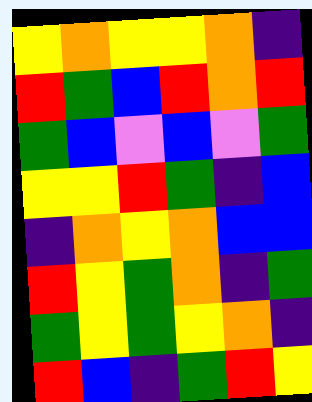[["yellow", "orange", "yellow", "yellow", "orange", "indigo"], ["red", "green", "blue", "red", "orange", "red"], ["green", "blue", "violet", "blue", "violet", "green"], ["yellow", "yellow", "red", "green", "indigo", "blue"], ["indigo", "orange", "yellow", "orange", "blue", "blue"], ["red", "yellow", "green", "orange", "indigo", "green"], ["green", "yellow", "green", "yellow", "orange", "indigo"], ["red", "blue", "indigo", "green", "red", "yellow"]]